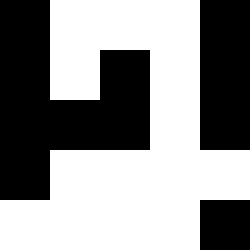[["black", "white", "white", "white", "black"], ["black", "white", "black", "white", "black"], ["black", "black", "black", "white", "black"], ["black", "white", "white", "white", "white"], ["white", "white", "white", "white", "black"]]